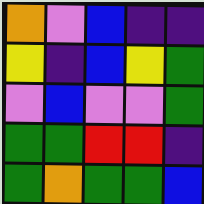[["orange", "violet", "blue", "indigo", "indigo"], ["yellow", "indigo", "blue", "yellow", "green"], ["violet", "blue", "violet", "violet", "green"], ["green", "green", "red", "red", "indigo"], ["green", "orange", "green", "green", "blue"]]